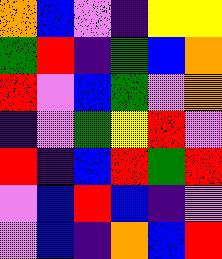[["orange", "blue", "violet", "indigo", "yellow", "yellow"], ["green", "red", "indigo", "green", "blue", "orange"], ["red", "violet", "blue", "green", "violet", "orange"], ["indigo", "violet", "green", "yellow", "red", "violet"], ["red", "indigo", "blue", "red", "green", "red"], ["violet", "blue", "red", "blue", "indigo", "violet"], ["violet", "blue", "indigo", "orange", "blue", "red"]]